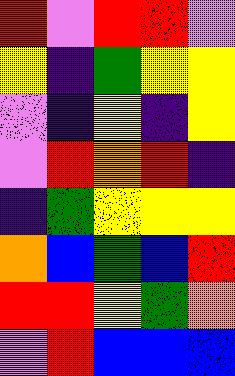[["red", "violet", "red", "red", "violet"], ["yellow", "indigo", "green", "yellow", "yellow"], ["violet", "indigo", "yellow", "indigo", "yellow"], ["violet", "red", "orange", "red", "indigo"], ["indigo", "green", "yellow", "yellow", "yellow"], ["orange", "blue", "green", "blue", "red"], ["red", "red", "yellow", "green", "orange"], ["violet", "red", "blue", "blue", "blue"]]